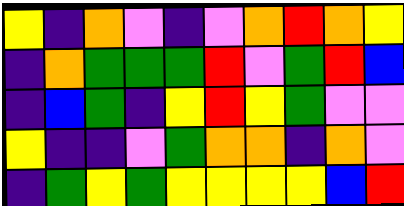[["yellow", "indigo", "orange", "violet", "indigo", "violet", "orange", "red", "orange", "yellow"], ["indigo", "orange", "green", "green", "green", "red", "violet", "green", "red", "blue"], ["indigo", "blue", "green", "indigo", "yellow", "red", "yellow", "green", "violet", "violet"], ["yellow", "indigo", "indigo", "violet", "green", "orange", "orange", "indigo", "orange", "violet"], ["indigo", "green", "yellow", "green", "yellow", "yellow", "yellow", "yellow", "blue", "red"]]